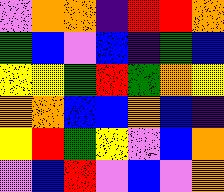[["violet", "orange", "orange", "indigo", "red", "red", "orange"], ["green", "blue", "violet", "blue", "indigo", "green", "blue"], ["yellow", "yellow", "green", "red", "green", "orange", "yellow"], ["orange", "orange", "blue", "blue", "orange", "blue", "indigo"], ["yellow", "red", "green", "yellow", "violet", "blue", "orange"], ["violet", "blue", "red", "violet", "blue", "violet", "orange"]]